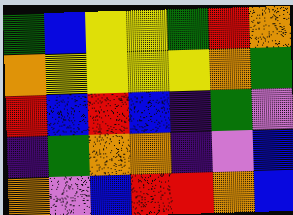[["green", "blue", "yellow", "yellow", "green", "red", "orange"], ["orange", "yellow", "yellow", "yellow", "yellow", "orange", "green"], ["red", "blue", "red", "blue", "indigo", "green", "violet"], ["indigo", "green", "orange", "orange", "indigo", "violet", "blue"], ["orange", "violet", "blue", "red", "red", "orange", "blue"]]